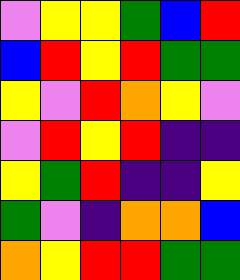[["violet", "yellow", "yellow", "green", "blue", "red"], ["blue", "red", "yellow", "red", "green", "green"], ["yellow", "violet", "red", "orange", "yellow", "violet"], ["violet", "red", "yellow", "red", "indigo", "indigo"], ["yellow", "green", "red", "indigo", "indigo", "yellow"], ["green", "violet", "indigo", "orange", "orange", "blue"], ["orange", "yellow", "red", "red", "green", "green"]]